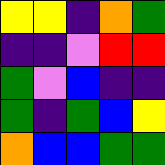[["yellow", "yellow", "indigo", "orange", "green"], ["indigo", "indigo", "violet", "red", "red"], ["green", "violet", "blue", "indigo", "indigo"], ["green", "indigo", "green", "blue", "yellow"], ["orange", "blue", "blue", "green", "green"]]